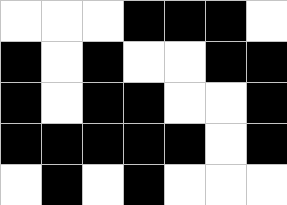[["white", "white", "white", "black", "black", "black", "white"], ["black", "white", "black", "white", "white", "black", "black"], ["black", "white", "black", "black", "white", "white", "black"], ["black", "black", "black", "black", "black", "white", "black"], ["white", "black", "white", "black", "white", "white", "white"]]